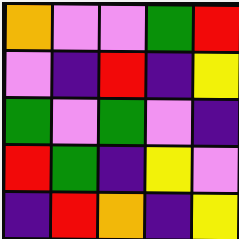[["orange", "violet", "violet", "green", "red"], ["violet", "indigo", "red", "indigo", "yellow"], ["green", "violet", "green", "violet", "indigo"], ["red", "green", "indigo", "yellow", "violet"], ["indigo", "red", "orange", "indigo", "yellow"]]